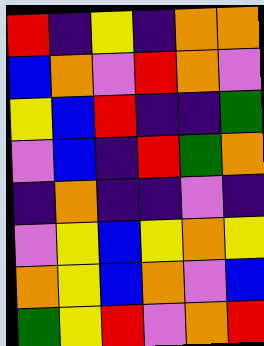[["red", "indigo", "yellow", "indigo", "orange", "orange"], ["blue", "orange", "violet", "red", "orange", "violet"], ["yellow", "blue", "red", "indigo", "indigo", "green"], ["violet", "blue", "indigo", "red", "green", "orange"], ["indigo", "orange", "indigo", "indigo", "violet", "indigo"], ["violet", "yellow", "blue", "yellow", "orange", "yellow"], ["orange", "yellow", "blue", "orange", "violet", "blue"], ["green", "yellow", "red", "violet", "orange", "red"]]